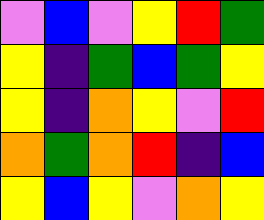[["violet", "blue", "violet", "yellow", "red", "green"], ["yellow", "indigo", "green", "blue", "green", "yellow"], ["yellow", "indigo", "orange", "yellow", "violet", "red"], ["orange", "green", "orange", "red", "indigo", "blue"], ["yellow", "blue", "yellow", "violet", "orange", "yellow"]]